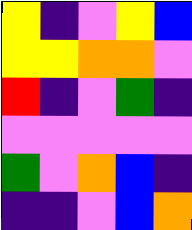[["yellow", "indigo", "violet", "yellow", "blue"], ["yellow", "yellow", "orange", "orange", "violet"], ["red", "indigo", "violet", "green", "indigo"], ["violet", "violet", "violet", "violet", "violet"], ["green", "violet", "orange", "blue", "indigo"], ["indigo", "indigo", "violet", "blue", "orange"]]